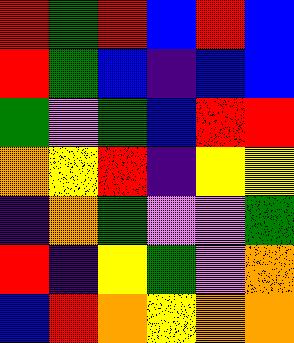[["red", "green", "red", "blue", "red", "blue"], ["red", "green", "blue", "indigo", "blue", "blue"], ["green", "violet", "green", "blue", "red", "red"], ["orange", "yellow", "red", "indigo", "yellow", "yellow"], ["indigo", "orange", "green", "violet", "violet", "green"], ["red", "indigo", "yellow", "green", "violet", "orange"], ["blue", "red", "orange", "yellow", "orange", "orange"]]